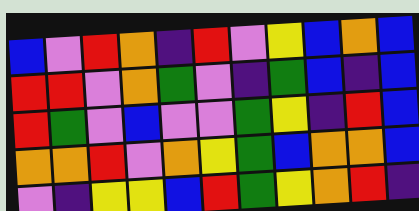[["blue", "violet", "red", "orange", "indigo", "red", "violet", "yellow", "blue", "orange", "blue"], ["red", "red", "violet", "orange", "green", "violet", "indigo", "green", "blue", "indigo", "blue"], ["red", "green", "violet", "blue", "violet", "violet", "green", "yellow", "indigo", "red", "blue"], ["orange", "orange", "red", "violet", "orange", "yellow", "green", "blue", "orange", "orange", "blue"], ["violet", "indigo", "yellow", "yellow", "blue", "red", "green", "yellow", "orange", "red", "indigo"]]